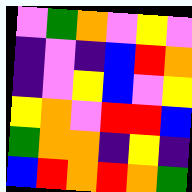[["violet", "green", "orange", "violet", "yellow", "violet"], ["indigo", "violet", "indigo", "blue", "red", "orange"], ["indigo", "violet", "yellow", "blue", "violet", "yellow"], ["yellow", "orange", "violet", "red", "red", "blue"], ["green", "orange", "orange", "indigo", "yellow", "indigo"], ["blue", "red", "orange", "red", "orange", "green"]]